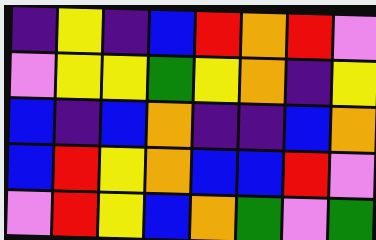[["indigo", "yellow", "indigo", "blue", "red", "orange", "red", "violet"], ["violet", "yellow", "yellow", "green", "yellow", "orange", "indigo", "yellow"], ["blue", "indigo", "blue", "orange", "indigo", "indigo", "blue", "orange"], ["blue", "red", "yellow", "orange", "blue", "blue", "red", "violet"], ["violet", "red", "yellow", "blue", "orange", "green", "violet", "green"]]